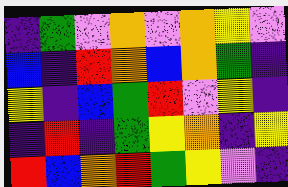[["indigo", "green", "violet", "orange", "violet", "orange", "yellow", "violet"], ["blue", "indigo", "red", "orange", "blue", "orange", "green", "indigo"], ["yellow", "indigo", "blue", "green", "red", "violet", "yellow", "indigo"], ["indigo", "red", "indigo", "green", "yellow", "orange", "indigo", "yellow"], ["red", "blue", "orange", "red", "green", "yellow", "violet", "indigo"]]